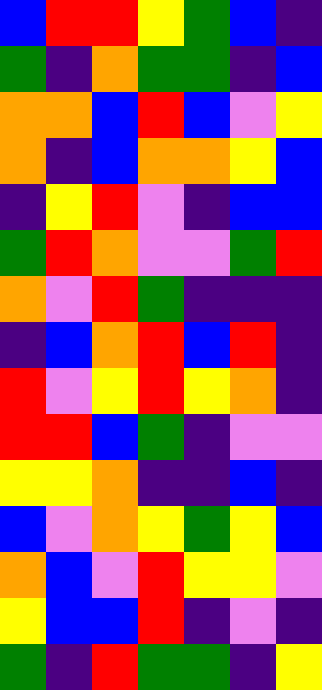[["blue", "red", "red", "yellow", "green", "blue", "indigo"], ["green", "indigo", "orange", "green", "green", "indigo", "blue"], ["orange", "orange", "blue", "red", "blue", "violet", "yellow"], ["orange", "indigo", "blue", "orange", "orange", "yellow", "blue"], ["indigo", "yellow", "red", "violet", "indigo", "blue", "blue"], ["green", "red", "orange", "violet", "violet", "green", "red"], ["orange", "violet", "red", "green", "indigo", "indigo", "indigo"], ["indigo", "blue", "orange", "red", "blue", "red", "indigo"], ["red", "violet", "yellow", "red", "yellow", "orange", "indigo"], ["red", "red", "blue", "green", "indigo", "violet", "violet"], ["yellow", "yellow", "orange", "indigo", "indigo", "blue", "indigo"], ["blue", "violet", "orange", "yellow", "green", "yellow", "blue"], ["orange", "blue", "violet", "red", "yellow", "yellow", "violet"], ["yellow", "blue", "blue", "red", "indigo", "violet", "indigo"], ["green", "indigo", "red", "green", "green", "indigo", "yellow"]]